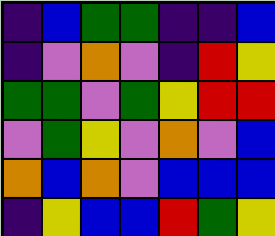[["indigo", "blue", "green", "green", "indigo", "indigo", "blue"], ["indigo", "violet", "orange", "violet", "indigo", "red", "yellow"], ["green", "green", "violet", "green", "yellow", "red", "red"], ["violet", "green", "yellow", "violet", "orange", "violet", "blue"], ["orange", "blue", "orange", "violet", "blue", "blue", "blue"], ["indigo", "yellow", "blue", "blue", "red", "green", "yellow"]]